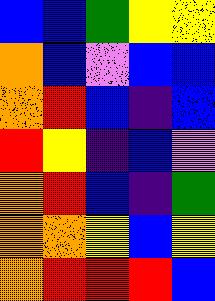[["blue", "blue", "green", "yellow", "yellow"], ["orange", "blue", "violet", "blue", "blue"], ["orange", "red", "blue", "indigo", "blue"], ["red", "yellow", "indigo", "blue", "violet"], ["orange", "red", "blue", "indigo", "green"], ["orange", "orange", "yellow", "blue", "yellow"], ["orange", "red", "red", "red", "blue"]]